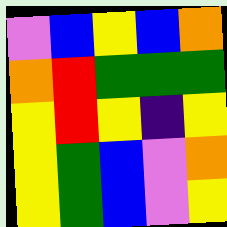[["violet", "blue", "yellow", "blue", "orange"], ["orange", "red", "green", "green", "green"], ["yellow", "red", "yellow", "indigo", "yellow"], ["yellow", "green", "blue", "violet", "orange"], ["yellow", "green", "blue", "violet", "yellow"]]